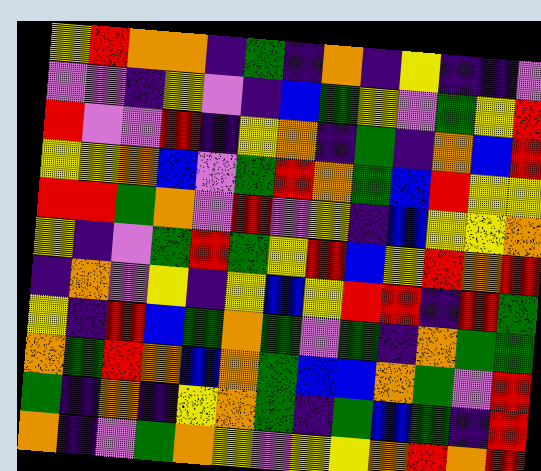[["yellow", "red", "orange", "orange", "indigo", "green", "indigo", "orange", "indigo", "yellow", "indigo", "indigo", "violet"], ["violet", "violet", "indigo", "yellow", "violet", "indigo", "blue", "green", "yellow", "violet", "green", "yellow", "red"], ["red", "violet", "violet", "red", "indigo", "yellow", "orange", "indigo", "green", "indigo", "orange", "blue", "red"], ["yellow", "yellow", "orange", "blue", "violet", "green", "red", "orange", "green", "blue", "red", "yellow", "yellow"], ["red", "red", "green", "orange", "violet", "red", "violet", "yellow", "indigo", "blue", "yellow", "yellow", "orange"], ["yellow", "indigo", "violet", "green", "red", "green", "yellow", "red", "blue", "yellow", "red", "orange", "red"], ["indigo", "orange", "violet", "yellow", "indigo", "yellow", "blue", "yellow", "red", "red", "indigo", "red", "green"], ["yellow", "indigo", "red", "blue", "green", "orange", "green", "violet", "green", "indigo", "orange", "green", "green"], ["orange", "green", "red", "orange", "blue", "orange", "green", "blue", "blue", "orange", "green", "violet", "red"], ["green", "indigo", "orange", "indigo", "yellow", "orange", "green", "indigo", "green", "blue", "green", "indigo", "red"], ["orange", "indigo", "violet", "green", "orange", "yellow", "violet", "yellow", "yellow", "orange", "red", "orange", "red"]]